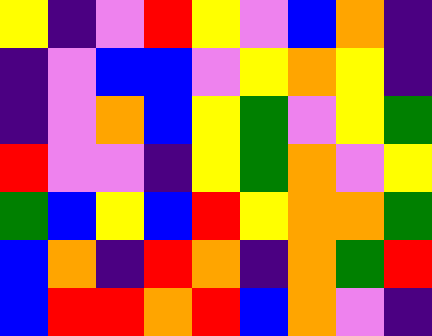[["yellow", "indigo", "violet", "red", "yellow", "violet", "blue", "orange", "indigo"], ["indigo", "violet", "blue", "blue", "violet", "yellow", "orange", "yellow", "indigo"], ["indigo", "violet", "orange", "blue", "yellow", "green", "violet", "yellow", "green"], ["red", "violet", "violet", "indigo", "yellow", "green", "orange", "violet", "yellow"], ["green", "blue", "yellow", "blue", "red", "yellow", "orange", "orange", "green"], ["blue", "orange", "indigo", "red", "orange", "indigo", "orange", "green", "red"], ["blue", "red", "red", "orange", "red", "blue", "orange", "violet", "indigo"]]